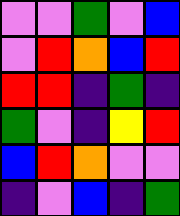[["violet", "violet", "green", "violet", "blue"], ["violet", "red", "orange", "blue", "red"], ["red", "red", "indigo", "green", "indigo"], ["green", "violet", "indigo", "yellow", "red"], ["blue", "red", "orange", "violet", "violet"], ["indigo", "violet", "blue", "indigo", "green"]]